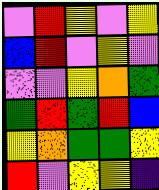[["violet", "red", "yellow", "violet", "yellow"], ["blue", "red", "violet", "yellow", "violet"], ["violet", "violet", "yellow", "orange", "green"], ["green", "red", "green", "red", "blue"], ["yellow", "orange", "green", "green", "yellow"], ["red", "violet", "yellow", "yellow", "indigo"]]